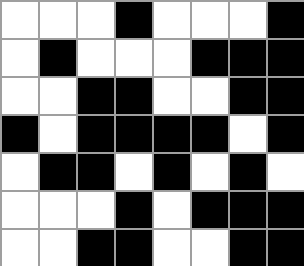[["white", "white", "white", "black", "white", "white", "white", "black"], ["white", "black", "white", "white", "white", "black", "black", "black"], ["white", "white", "black", "black", "white", "white", "black", "black"], ["black", "white", "black", "black", "black", "black", "white", "black"], ["white", "black", "black", "white", "black", "white", "black", "white"], ["white", "white", "white", "black", "white", "black", "black", "black"], ["white", "white", "black", "black", "white", "white", "black", "black"]]